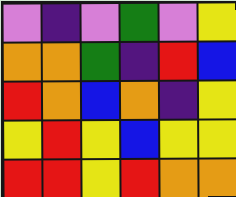[["violet", "indigo", "violet", "green", "violet", "yellow"], ["orange", "orange", "green", "indigo", "red", "blue"], ["red", "orange", "blue", "orange", "indigo", "yellow"], ["yellow", "red", "yellow", "blue", "yellow", "yellow"], ["red", "red", "yellow", "red", "orange", "orange"]]